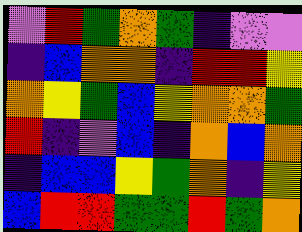[["violet", "red", "green", "orange", "green", "indigo", "violet", "violet"], ["indigo", "blue", "orange", "orange", "indigo", "red", "red", "yellow"], ["orange", "yellow", "green", "blue", "yellow", "orange", "orange", "green"], ["red", "indigo", "violet", "blue", "indigo", "orange", "blue", "orange"], ["indigo", "blue", "blue", "yellow", "green", "orange", "indigo", "yellow"], ["blue", "red", "red", "green", "green", "red", "green", "orange"]]